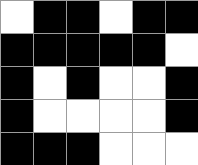[["white", "black", "black", "white", "black", "black"], ["black", "black", "black", "black", "black", "white"], ["black", "white", "black", "white", "white", "black"], ["black", "white", "white", "white", "white", "black"], ["black", "black", "black", "white", "white", "white"]]